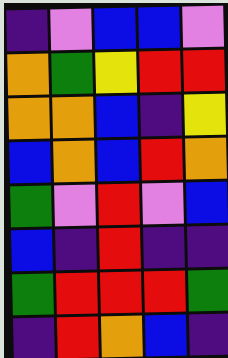[["indigo", "violet", "blue", "blue", "violet"], ["orange", "green", "yellow", "red", "red"], ["orange", "orange", "blue", "indigo", "yellow"], ["blue", "orange", "blue", "red", "orange"], ["green", "violet", "red", "violet", "blue"], ["blue", "indigo", "red", "indigo", "indigo"], ["green", "red", "red", "red", "green"], ["indigo", "red", "orange", "blue", "indigo"]]